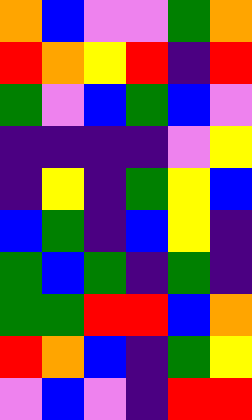[["orange", "blue", "violet", "violet", "green", "orange"], ["red", "orange", "yellow", "red", "indigo", "red"], ["green", "violet", "blue", "green", "blue", "violet"], ["indigo", "indigo", "indigo", "indigo", "violet", "yellow"], ["indigo", "yellow", "indigo", "green", "yellow", "blue"], ["blue", "green", "indigo", "blue", "yellow", "indigo"], ["green", "blue", "green", "indigo", "green", "indigo"], ["green", "green", "red", "red", "blue", "orange"], ["red", "orange", "blue", "indigo", "green", "yellow"], ["violet", "blue", "violet", "indigo", "red", "red"]]